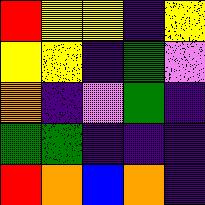[["red", "yellow", "yellow", "indigo", "yellow"], ["yellow", "yellow", "indigo", "green", "violet"], ["orange", "indigo", "violet", "green", "indigo"], ["green", "green", "indigo", "indigo", "indigo"], ["red", "orange", "blue", "orange", "indigo"]]